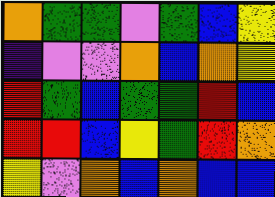[["orange", "green", "green", "violet", "green", "blue", "yellow"], ["indigo", "violet", "violet", "orange", "blue", "orange", "yellow"], ["red", "green", "blue", "green", "green", "red", "blue"], ["red", "red", "blue", "yellow", "green", "red", "orange"], ["yellow", "violet", "orange", "blue", "orange", "blue", "blue"]]